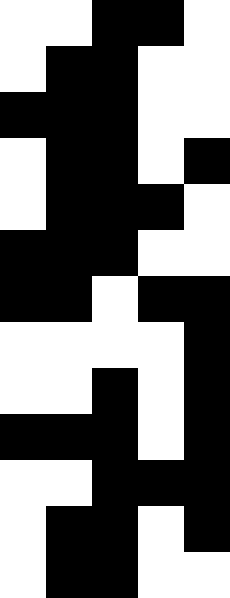[["white", "white", "black", "black", "white"], ["white", "black", "black", "white", "white"], ["black", "black", "black", "white", "white"], ["white", "black", "black", "white", "black"], ["white", "black", "black", "black", "white"], ["black", "black", "black", "white", "white"], ["black", "black", "white", "black", "black"], ["white", "white", "white", "white", "black"], ["white", "white", "black", "white", "black"], ["black", "black", "black", "white", "black"], ["white", "white", "black", "black", "black"], ["white", "black", "black", "white", "black"], ["white", "black", "black", "white", "white"]]